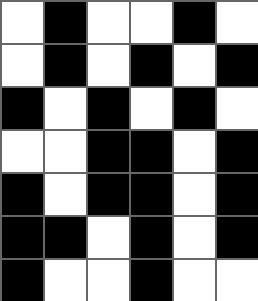[["white", "black", "white", "white", "black", "white"], ["white", "black", "white", "black", "white", "black"], ["black", "white", "black", "white", "black", "white"], ["white", "white", "black", "black", "white", "black"], ["black", "white", "black", "black", "white", "black"], ["black", "black", "white", "black", "white", "black"], ["black", "white", "white", "black", "white", "white"]]